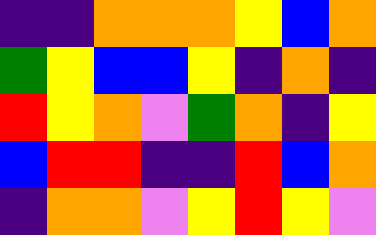[["indigo", "indigo", "orange", "orange", "orange", "yellow", "blue", "orange"], ["green", "yellow", "blue", "blue", "yellow", "indigo", "orange", "indigo"], ["red", "yellow", "orange", "violet", "green", "orange", "indigo", "yellow"], ["blue", "red", "red", "indigo", "indigo", "red", "blue", "orange"], ["indigo", "orange", "orange", "violet", "yellow", "red", "yellow", "violet"]]